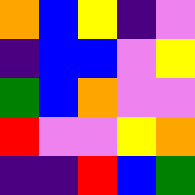[["orange", "blue", "yellow", "indigo", "violet"], ["indigo", "blue", "blue", "violet", "yellow"], ["green", "blue", "orange", "violet", "violet"], ["red", "violet", "violet", "yellow", "orange"], ["indigo", "indigo", "red", "blue", "green"]]